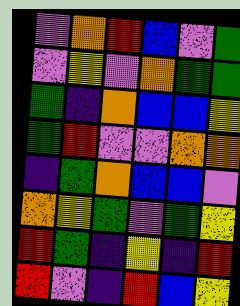[["violet", "orange", "red", "blue", "violet", "green"], ["violet", "yellow", "violet", "orange", "green", "green"], ["green", "indigo", "orange", "blue", "blue", "yellow"], ["green", "red", "violet", "violet", "orange", "orange"], ["indigo", "green", "orange", "blue", "blue", "violet"], ["orange", "yellow", "green", "violet", "green", "yellow"], ["red", "green", "indigo", "yellow", "indigo", "red"], ["red", "violet", "indigo", "red", "blue", "yellow"]]